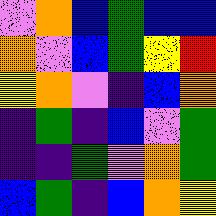[["violet", "orange", "blue", "green", "blue", "blue"], ["orange", "violet", "blue", "green", "yellow", "red"], ["yellow", "orange", "violet", "indigo", "blue", "orange"], ["indigo", "green", "indigo", "blue", "violet", "green"], ["indigo", "indigo", "green", "violet", "orange", "green"], ["blue", "green", "indigo", "blue", "orange", "yellow"]]